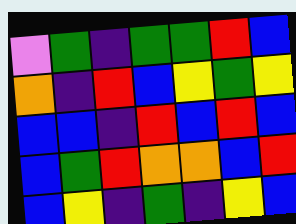[["violet", "green", "indigo", "green", "green", "red", "blue"], ["orange", "indigo", "red", "blue", "yellow", "green", "yellow"], ["blue", "blue", "indigo", "red", "blue", "red", "blue"], ["blue", "green", "red", "orange", "orange", "blue", "red"], ["blue", "yellow", "indigo", "green", "indigo", "yellow", "blue"]]